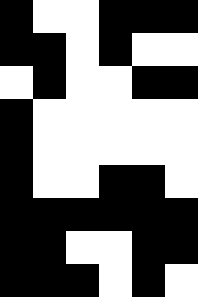[["black", "white", "white", "black", "black", "black"], ["black", "black", "white", "black", "white", "white"], ["white", "black", "white", "white", "black", "black"], ["black", "white", "white", "white", "white", "white"], ["black", "white", "white", "white", "white", "white"], ["black", "white", "white", "black", "black", "white"], ["black", "black", "black", "black", "black", "black"], ["black", "black", "white", "white", "black", "black"], ["black", "black", "black", "white", "black", "white"]]